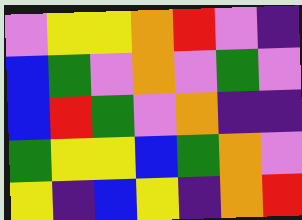[["violet", "yellow", "yellow", "orange", "red", "violet", "indigo"], ["blue", "green", "violet", "orange", "violet", "green", "violet"], ["blue", "red", "green", "violet", "orange", "indigo", "indigo"], ["green", "yellow", "yellow", "blue", "green", "orange", "violet"], ["yellow", "indigo", "blue", "yellow", "indigo", "orange", "red"]]